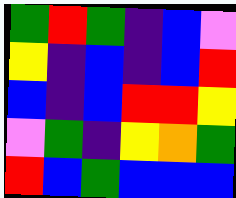[["green", "red", "green", "indigo", "blue", "violet"], ["yellow", "indigo", "blue", "indigo", "blue", "red"], ["blue", "indigo", "blue", "red", "red", "yellow"], ["violet", "green", "indigo", "yellow", "orange", "green"], ["red", "blue", "green", "blue", "blue", "blue"]]